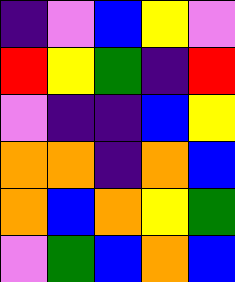[["indigo", "violet", "blue", "yellow", "violet"], ["red", "yellow", "green", "indigo", "red"], ["violet", "indigo", "indigo", "blue", "yellow"], ["orange", "orange", "indigo", "orange", "blue"], ["orange", "blue", "orange", "yellow", "green"], ["violet", "green", "blue", "orange", "blue"]]